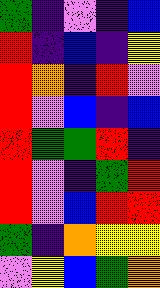[["green", "indigo", "violet", "indigo", "blue"], ["red", "indigo", "blue", "indigo", "yellow"], ["red", "orange", "indigo", "red", "violet"], ["red", "violet", "blue", "indigo", "blue"], ["red", "green", "green", "red", "indigo"], ["red", "violet", "indigo", "green", "red"], ["red", "violet", "blue", "red", "red"], ["green", "indigo", "orange", "yellow", "yellow"], ["violet", "yellow", "blue", "green", "orange"]]